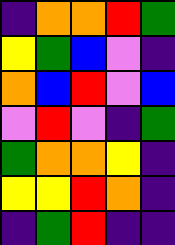[["indigo", "orange", "orange", "red", "green"], ["yellow", "green", "blue", "violet", "indigo"], ["orange", "blue", "red", "violet", "blue"], ["violet", "red", "violet", "indigo", "green"], ["green", "orange", "orange", "yellow", "indigo"], ["yellow", "yellow", "red", "orange", "indigo"], ["indigo", "green", "red", "indigo", "indigo"]]